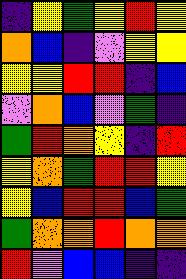[["indigo", "yellow", "green", "yellow", "red", "yellow"], ["orange", "blue", "indigo", "violet", "yellow", "yellow"], ["yellow", "yellow", "red", "red", "indigo", "blue"], ["violet", "orange", "blue", "violet", "green", "indigo"], ["green", "red", "orange", "yellow", "indigo", "red"], ["yellow", "orange", "green", "red", "red", "yellow"], ["yellow", "blue", "red", "red", "blue", "green"], ["green", "orange", "orange", "red", "orange", "orange"], ["red", "violet", "blue", "blue", "indigo", "indigo"]]